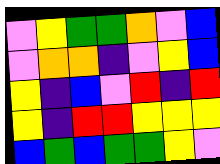[["violet", "yellow", "green", "green", "orange", "violet", "blue"], ["violet", "orange", "orange", "indigo", "violet", "yellow", "blue"], ["yellow", "indigo", "blue", "violet", "red", "indigo", "red"], ["yellow", "indigo", "red", "red", "yellow", "yellow", "yellow"], ["blue", "green", "blue", "green", "green", "yellow", "violet"]]